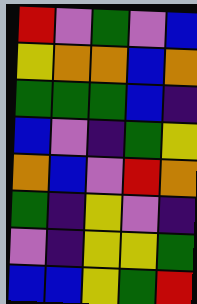[["red", "violet", "green", "violet", "blue"], ["yellow", "orange", "orange", "blue", "orange"], ["green", "green", "green", "blue", "indigo"], ["blue", "violet", "indigo", "green", "yellow"], ["orange", "blue", "violet", "red", "orange"], ["green", "indigo", "yellow", "violet", "indigo"], ["violet", "indigo", "yellow", "yellow", "green"], ["blue", "blue", "yellow", "green", "red"]]